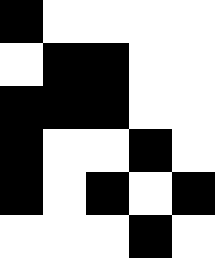[["black", "white", "white", "white", "white"], ["white", "black", "black", "white", "white"], ["black", "black", "black", "white", "white"], ["black", "white", "white", "black", "white"], ["black", "white", "black", "white", "black"], ["white", "white", "white", "black", "white"]]